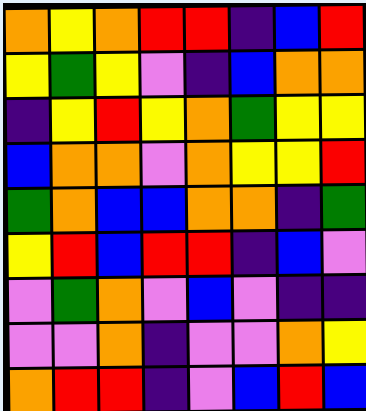[["orange", "yellow", "orange", "red", "red", "indigo", "blue", "red"], ["yellow", "green", "yellow", "violet", "indigo", "blue", "orange", "orange"], ["indigo", "yellow", "red", "yellow", "orange", "green", "yellow", "yellow"], ["blue", "orange", "orange", "violet", "orange", "yellow", "yellow", "red"], ["green", "orange", "blue", "blue", "orange", "orange", "indigo", "green"], ["yellow", "red", "blue", "red", "red", "indigo", "blue", "violet"], ["violet", "green", "orange", "violet", "blue", "violet", "indigo", "indigo"], ["violet", "violet", "orange", "indigo", "violet", "violet", "orange", "yellow"], ["orange", "red", "red", "indigo", "violet", "blue", "red", "blue"]]